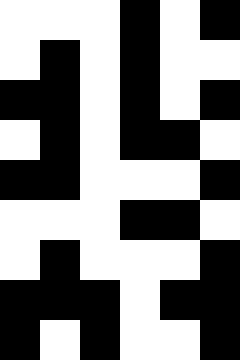[["white", "white", "white", "black", "white", "black"], ["white", "black", "white", "black", "white", "white"], ["black", "black", "white", "black", "white", "black"], ["white", "black", "white", "black", "black", "white"], ["black", "black", "white", "white", "white", "black"], ["white", "white", "white", "black", "black", "white"], ["white", "black", "white", "white", "white", "black"], ["black", "black", "black", "white", "black", "black"], ["black", "white", "black", "white", "white", "black"]]